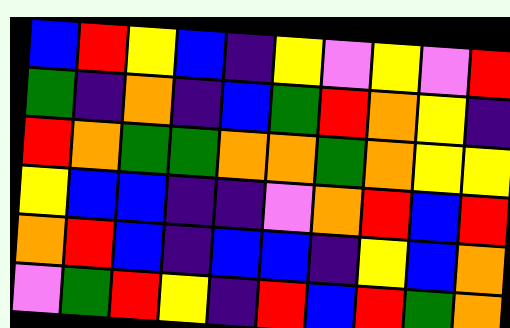[["blue", "red", "yellow", "blue", "indigo", "yellow", "violet", "yellow", "violet", "red"], ["green", "indigo", "orange", "indigo", "blue", "green", "red", "orange", "yellow", "indigo"], ["red", "orange", "green", "green", "orange", "orange", "green", "orange", "yellow", "yellow"], ["yellow", "blue", "blue", "indigo", "indigo", "violet", "orange", "red", "blue", "red"], ["orange", "red", "blue", "indigo", "blue", "blue", "indigo", "yellow", "blue", "orange"], ["violet", "green", "red", "yellow", "indigo", "red", "blue", "red", "green", "orange"]]